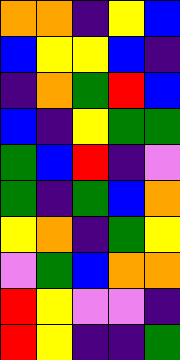[["orange", "orange", "indigo", "yellow", "blue"], ["blue", "yellow", "yellow", "blue", "indigo"], ["indigo", "orange", "green", "red", "blue"], ["blue", "indigo", "yellow", "green", "green"], ["green", "blue", "red", "indigo", "violet"], ["green", "indigo", "green", "blue", "orange"], ["yellow", "orange", "indigo", "green", "yellow"], ["violet", "green", "blue", "orange", "orange"], ["red", "yellow", "violet", "violet", "indigo"], ["red", "yellow", "indigo", "indigo", "green"]]